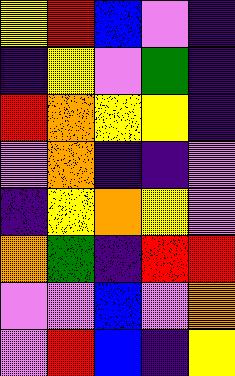[["yellow", "red", "blue", "violet", "indigo"], ["indigo", "yellow", "violet", "green", "indigo"], ["red", "orange", "yellow", "yellow", "indigo"], ["violet", "orange", "indigo", "indigo", "violet"], ["indigo", "yellow", "orange", "yellow", "violet"], ["orange", "green", "indigo", "red", "red"], ["violet", "violet", "blue", "violet", "orange"], ["violet", "red", "blue", "indigo", "yellow"]]